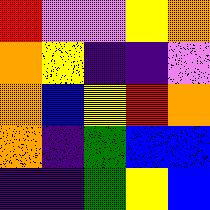[["red", "violet", "violet", "yellow", "orange"], ["orange", "yellow", "indigo", "indigo", "violet"], ["orange", "blue", "yellow", "red", "orange"], ["orange", "indigo", "green", "blue", "blue"], ["indigo", "indigo", "green", "yellow", "blue"]]